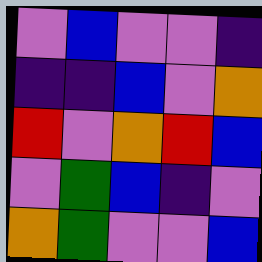[["violet", "blue", "violet", "violet", "indigo"], ["indigo", "indigo", "blue", "violet", "orange"], ["red", "violet", "orange", "red", "blue"], ["violet", "green", "blue", "indigo", "violet"], ["orange", "green", "violet", "violet", "blue"]]